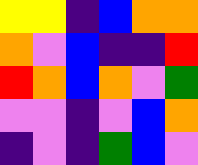[["yellow", "yellow", "indigo", "blue", "orange", "orange"], ["orange", "violet", "blue", "indigo", "indigo", "red"], ["red", "orange", "blue", "orange", "violet", "green"], ["violet", "violet", "indigo", "violet", "blue", "orange"], ["indigo", "violet", "indigo", "green", "blue", "violet"]]